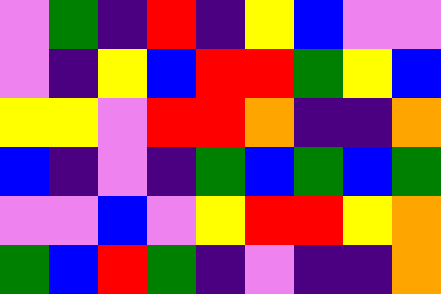[["violet", "green", "indigo", "red", "indigo", "yellow", "blue", "violet", "violet"], ["violet", "indigo", "yellow", "blue", "red", "red", "green", "yellow", "blue"], ["yellow", "yellow", "violet", "red", "red", "orange", "indigo", "indigo", "orange"], ["blue", "indigo", "violet", "indigo", "green", "blue", "green", "blue", "green"], ["violet", "violet", "blue", "violet", "yellow", "red", "red", "yellow", "orange"], ["green", "blue", "red", "green", "indigo", "violet", "indigo", "indigo", "orange"]]